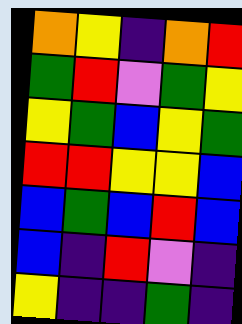[["orange", "yellow", "indigo", "orange", "red"], ["green", "red", "violet", "green", "yellow"], ["yellow", "green", "blue", "yellow", "green"], ["red", "red", "yellow", "yellow", "blue"], ["blue", "green", "blue", "red", "blue"], ["blue", "indigo", "red", "violet", "indigo"], ["yellow", "indigo", "indigo", "green", "indigo"]]